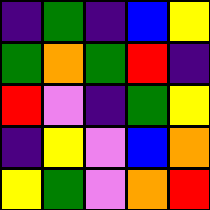[["indigo", "green", "indigo", "blue", "yellow"], ["green", "orange", "green", "red", "indigo"], ["red", "violet", "indigo", "green", "yellow"], ["indigo", "yellow", "violet", "blue", "orange"], ["yellow", "green", "violet", "orange", "red"]]